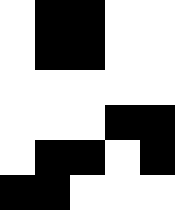[["white", "black", "black", "white", "white"], ["white", "black", "black", "white", "white"], ["white", "white", "white", "white", "white"], ["white", "white", "white", "black", "black"], ["white", "black", "black", "white", "black"], ["black", "black", "white", "white", "white"]]